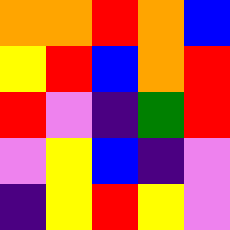[["orange", "orange", "red", "orange", "blue"], ["yellow", "red", "blue", "orange", "red"], ["red", "violet", "indigo", "green", "red"], ["violet", "yellow", "blue", "indigo", "violet"], ["indigo", "yellow", "red", "yellow", "violet"]]